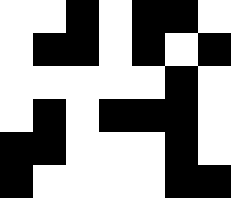[["white", "white", "black", "white", "black", "black", "white"], ["white", "black", "black", "white", "black", "white", "black"], ["white", "white", "white", "white", "white", "black", "white"], ["white", "black", "white", "black", "black", "black", "white"], ["black", "black", "white", "white", "white", "black", "white"], ["black", "white", "white", "white", "white", "black", "black"]]